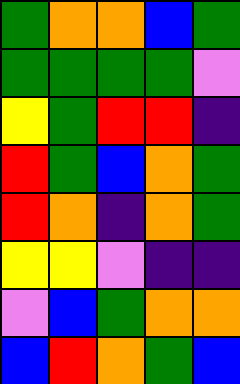[["green", "orange", "orange", "blue", "green"], ["green", "green", "green", "green", "violet"], ["yellow", "green", "red", "red", "indigo"], ["red", "green", "blue", "orange", "green"], ["red", "orange", "indigo", "orange", "green"], ["yellow", "yellow", "violet", "indigo", "indigo"], ["violet", "blue", "green", "orange", "orange"], ["blue", "red", "orange", "green", "blue"]]